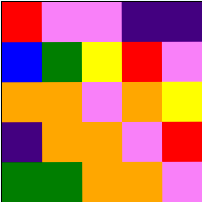[["red", "violet", "violet", "indigo", "indigo"], ["blue", "green", "yellow", "red", "violet"], ["orange", "orange", "violet", "orange", "yellow"], ["indigo", "orange", "orange", "violet", "red"], ["green", "green", "orange", "orange", "violet"]]